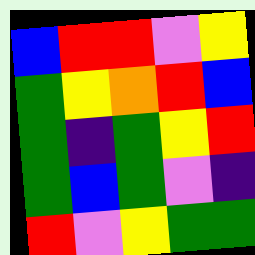[["blue", "red", "red", "violet", "yellow"], ["green", "yellow", "orange", "red", "blue"], ["green", "indigo", "green", "yellow", "red"], ["green", "blue", "green", "violet", "indigo"], ["red", "violet", "yellow", "green", "green"]]